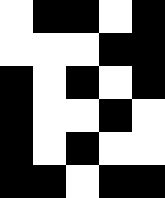[["white", "black", "black", "white", "black"], ["white", "white", "white", "black", "black"], ["black", "white", "black", "white", "black"], ["black", "white", "white", "black", "white"], ["black", "white", "black", "white", "white"], ["black", "black", "white", "black", "black"]]